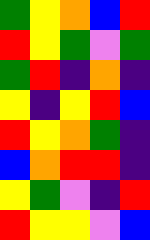[["green", "yellow", "orange", "blue", "red"], ["red", "yellow", "green", "violet", "green"], ["green", "red", "indigo", "orange", "indigo"], ["yellow", "indigo", "yellow", "red", "blue"], ["red", "yellow", "orange", "green", "indigo"], ["blue", "orange", "red", "red", "indigo"], ["yellow", "green", "violet", "indigo", "red"], ["red", "yellow", "yellow", "violet", "blue"]]